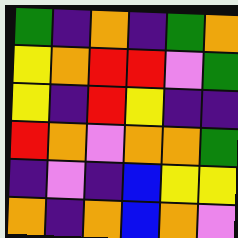[["green", "indigo", "orange", "indigo", "green", "orange"], ["yellow", "orange", "red", "red", "violet", "green"], ["yellow", "indigo", "red", "yellow", "indigo", "indigo"], ["red", "orange", "violet", "orange", "orange", "green"], ["indigo", "violet", "indigo", "blue", "yellow", "yellow"], ["orange", "indigo", "orange", "blue", "orange", "violet"]]